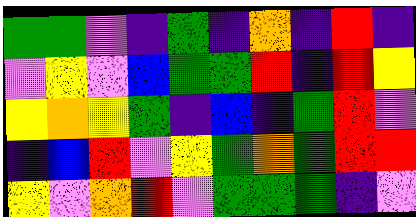[["green", "green", "violet", "indigo", "green", "indigo", "orange", "indigo", "red", "indigo"], ["violet", "yellow", "violet", "blue", "green", "green", "red", "indigo", "red", "yellow"], ["yellow", "orange", "yellow", "green", "indigo", "blue", "indigo", "green", "red", "violet"], ["indigo", "blue", "red", "violet", "yellow", "green", "orange", "green", "red", "red"], ["yellow", "violet", "orange", "red", "violet", "green", "green", "green", "indigo", "violet"]]